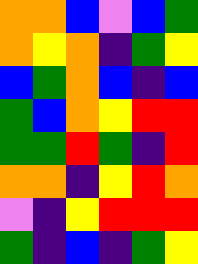[["orange", "orange", "blue", "violet", "blue", "green"], ["orange", "yellow", "orange", "indigo", "green", "yellow"], ["blue", "green", "orange", "blue", "indigo", "blue"], ["green", "blue", "orange", "yellow", "red", "red"], ["green", "green", "red", "green", "indigo", "red"], ["orange", "orange", "indigo", "yellow", "red", "orange"], ["violet", "indigo", "yellow", "red", "red", "red"], ["green", "indigo", "blue", "indigo", "green", "yellow"]]